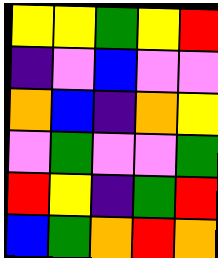[["yellow", "yellow", "green", "yellow", "red"], ["indigo", "violet", "blue", "violet", "violet"], ["orange", "blue", "indigo", "orange", "yellow"], ["violet", "green", "violet", "violet", "green"], ["red", "yellow", "indigo", "green", "red"], ["blue", "green", "orange", "red", "orange"]]